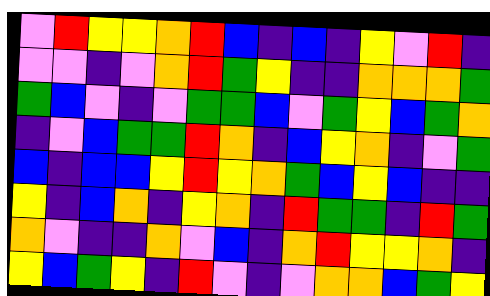[["violet", "red", "yellow", "yellow", "orange", "red", "blue", "indigo", "blue", "indigo", "yellow", "violet", "red", "indigo"], ["violet", "violet", "indigo", "violet", "orange", "red", "green", "yellow", "indigo", "indigo", "orange", "orange", "orange", "green"], ["green", "blue", "violet", "indigo", "violet", "green", "green", "blue", "violet", "green", "yellow", "blue", "green", "orange"], ["indigo", "violet", "blue", "green", "green", "red", "orange", "indigo", "blue", "yellow", "orange", "indigo", "violet", "green"], ["blue", "indigo", "blue", "blue", "yellow", "red", "yellow", "orange", "green", "blue", "yellow", "blue", "indigo", "indigo"], ["yellow", "indigo", "blue", "orange", "indigo", "yellow", "orange", "indigo", "red", "green", "green", "indigo", "red", "green"], ["orange", "violet", "indigo", "indigo", "orange", "violet", "blue", "indigo", "orange", "red", "yellow", "yellow", "orange", "indigo"], ["yellow", "blue", "green", "yellow", "indigo", "red", "violet", "indigo", "violet", "orange", "orange", "blue", "green", "yellow"]]